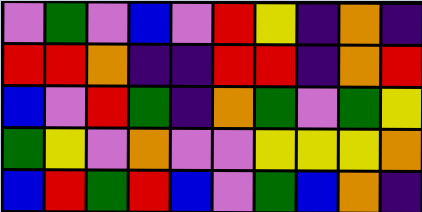[["violet", "green", "violet", "blue", "violet", "red", "yellow", "indigo", "orange", "indigo"], ["red", "red", "orange", "indigo", "indigo", "red", "red", "indigo", "orange", "red"], ["blue", "violet", "red", "green", "indigo", "orange", "green", "violet", "green", "yellow"], ["green", "yellow", "violet", "orange", "violet", "violet", "yellow", "yellow", "yellow", "orange"], ["blue", "red", "green", "red", "blue", "violet", "green", "blue", "orange", "indigo"]]